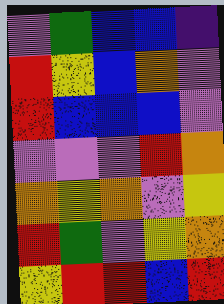[["violet", "green", "blue", "blue", "indigo"], ["red", "yellow", "blue", "orange", "violet"], ["red", "blue", "blue", "blue", "violet"], ["violet", "violet", "violet", "red", "orange"], ["orange", "yellow", "orange", "violet", "yellow"], ["red", "green", "violet", "yellow", "orange"], ["yellow", "red", "red", "blue", "red"]]